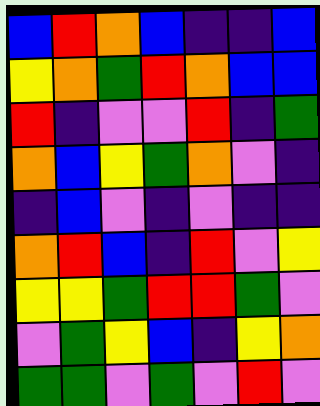[["blue", "red", "orange", "blue", "indigo", "indigo", "blue"], ["yellow", "orange", "green", "red", "orange", "blue", "blue"], ["red", "indigo", "violet", "violet", "red", "indigo", "green"], ["orange", "blue", "yellow", "green", "orange", "violet", "indigo"], ["indigo", "blue", "violet", "indigo", "violet", "indigo", "indigo"], ["orange", "red", "blue", "indigo", "red", "violet", "yellow"], ["yellow", "yellow", "green", "red", "red", "green", "violet"], ["violet", "green", "yellow", "blue", "indigo", "yellow", "orange"], ["green", "green", "violet", "green", "violet", "red", "violet"]]